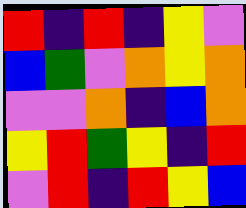[["red", "indigo", "red", "indigo", "yellow", "violet"], ["blue", "green", "violet", "orange", "yellow", "orange"], ["violet", "violet", "orange", "indigo", "blue", "orange"], ["yellow", "red", "green", "yellow", "indigo", "red"], ["violet", "red", "indigo", "red", "yellow", "blue"]]